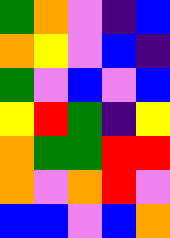[["green", "orange", "violet", "indigo", "blue"], ["orange", "yellow", "violet", "blue", "indigo"], ["green", "violet", "blue", "violet", "blue"], ["yellow", "red", "green", "indigo", "yellow"], ["orange", "green", "green", "red", "red"], ["orange", "violet", "orange", "red", "violet"], ["blue", "blue", "violet", "blue", "orange"]]